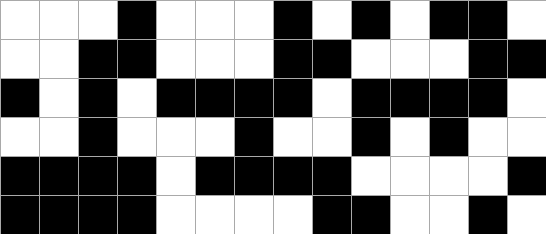[["white", "white", "white", "black", "white", "white", "white", "black", "white", "black", "white", "black", "black", "white"], ["white", "white", "black", "black", "white", "white", "white", "black", "black", "white", "white", "white", "black", "black"], ["black", "white", "black", "white", "black", "black", "black", "black", "white", "black", "black", "black", "black", "white"], ["white", "white", "black", "white", "white", "white", "black", "white", "white", "black", "white", "black", "white", "white"], ["black", "black", "black", "black", "white", "black", "black", "black", "black", "white", "white", "white", "white", "black"], ["black", "black", "black", "black", "white", "white", "white", "white", "black", "black", "white", "white", "black", "white"]]